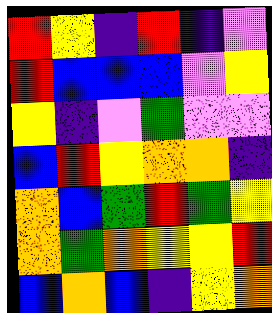[["red", "yellow", "indigo", "red", "indigo", "violet"], ["red", "blue", "blue", "blue", "violet", "yellow"], ["yellow", "indigo", "violet", "green", "violet", "violet"], ["blue", "red", "yellow", "orange", "orange", "indigo"], ["orange", "blue", "green", "red", "green", "yellow"], ["orange", "green", "orange", "yellow", "yellow", "red"], ["blue", "orange", "blue", "indigo", "yellow", "orange"]]